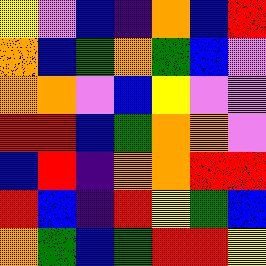[["yellow", "violet", "blue", "indigo", "orange", "blue", "red"], ["orange", "blue", "green", "orange", "green", "blue", "violet"], ["orange", "orange", "violet", "blue", "yellow", "violet", "violet"], ["red", "red", "blue", "green", "orange", "orange", "violet"], ["blue", "red", "indigo", "orange", "orange", "red", "red"], ["red", "blue", "indigo", "red", "yellow", "green", "blue"], ["orange", "green", "blue", "green", "red", "red", "yellow"]]